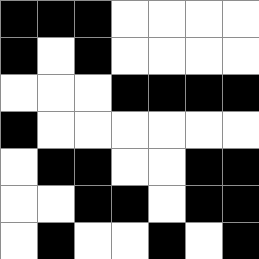[["black", "black", "black", "white", "white", "white", "white"], ["black", "white", "black", "white", "white", "white", "white"], ["white", "white", "white", "black", "black", "black", "black"], ["black", "white", "white", "white", "white", "white", "white"], ["white", "black", "black", "white", "white", "black", "black"], ["white", "white", "black", "black", "white", "black", "black"], ["white", "black", "white", "white", "black", "white", "black"]]